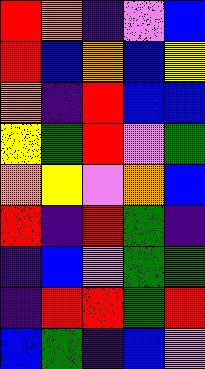[["red", "orange", "indigo", "violet", "blue"], ["red", "blue", "orange", "blue", "yellow"], ["orange", "indigo", "red", "blue", "blue"], ["yellow", "green", "red", "violet", "green"], ["orange", "yellow", "violet", "orange", "blue"], ["red", "indigo", "red", "green", "indigo"], ["indigo", "blue", "violet", "green", "green"], ["indigo", "red", "red", "green", "red"], ["blue", "green", "indigo", "blue", "violet"]]